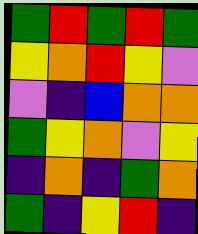[["green", "red", "green", "red", "green"], ["yellow", "orange", "red", "yellow", "violet"], ["violet", "indigo", "blue", "orange", "orange"], ["green", "yellow", "orange", "violet", "yellow"], ["indigo", "orange", "indigo", "green", "orange"], ["green", "indigo", "yellow", "red", "indigo"]]